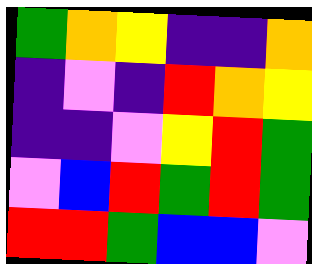[["green", "orange", "yellow", "indigo", "indigo", "orange"], ["indigo", "violet", "indigo", "red", "orange", "yellow"], ["indigo", "indigo", "violet", "yellow", "red", "green"], ["violet", "blue", "red", "green", "red", "green"], ["red", "red", "green", "blue", "blue", "violet"]]